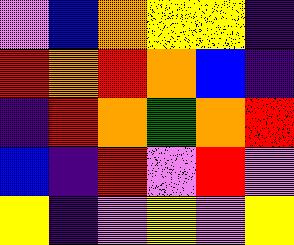[["violet", "blue", "orange", "yellow", "yellow", "indigo"], ["red", "orange", "red", "orange", "blue", "indigo"], ["indigo", "red", "orange", "green", "orange", "red"], ["blue", "indigo", "red", "violet", "red", "violet"], ["yellow", "indigo", "violet", "yellow", "violet", "yellow"]]